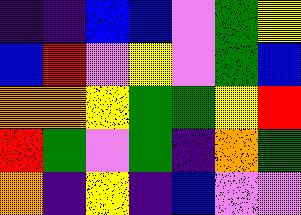[["indigo", "indigo", "blue", "blue", "violet", "green", "yellow"], ["blue", "red", "violet", "yellow", "violet", "green", "blue"], ["orange", "orange", "yellow", "green", "green", "yellow", "red"], ["red", "green", "violet", "green", "indigo", "orange", "green"], ["orange", "indigo", "yellow", "indigo", "blue", "violet", "violet"]]